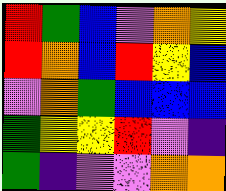[["red", "green", "blue", "violet", "orange", "yellow"], ["red", "orange", "blue", "red", "yellow", "blue"], ["violet", "orange", "green", "blue", "blue", "blue"], ["green", "yellow", "yellow", "red", "violet", "indigo"], ["green", "indigo", "violet", "violet", "orange", "orange"]]